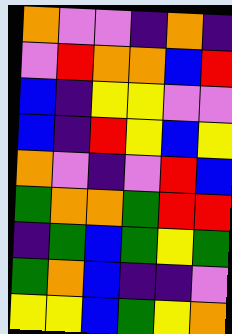[["orange", "violet", "violet", "indigo", "orange", "indigo"], ["violet", "red", "orange", "orange", "blue", "red"], ["blue", "indigo", "yellow", "yellow", "violet", "violet"], ["blue", "indigo", "red", "yellow", "blue", "yellow"], ["orange", "violet", "indigo", "violet", "red", "blue"], ["green", "orange", "orange", "green", "red", "red"], ["indigo", "green", "blue", "green", "yellow", "green"], ["green", "orange", "blue", "indigo", "indigo", "violet"], ["yellow", "yellow", "blue", "green", "yellow", "orange"]]